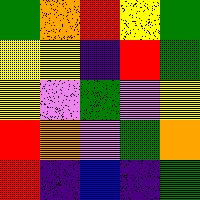[["green", "orange", "red", "yellow", "green"], ["yellow", "yellow", "indigo", "red", "green"], ["yellow", "violet", "green", "violet", "yellow"], ["red", "orange", "violet", "green", "orange"], ["red", "indigo", "blue", "indigo", "green"]]